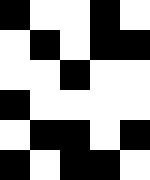[["black", "white", "white", "black", "white"], ["white", "black", "white", "black", "black"], ["white", "white", "black", "white", "white"], ["black", "white", "white", "white", "white"], ["white", "black", "black", "white", "black"], ["black", "white", "black", "black", "white"]]